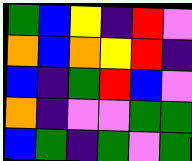[["green", "blue", "yellow", "indigo", "red", "violet"], ["orange", "blue", "orange", "yellow", "red", "indigo"], ["blue", "indigo", "green", "red", "blue", "violet"], ["orange", "indigo", "violet", "violet", "green", "green"], ["blue", "green", "indigo", "green", "violet", "green"]]